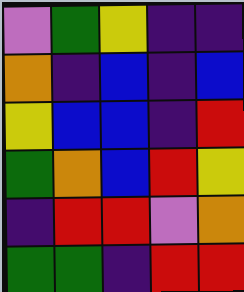[["violet", "green", "yellow", "indigo", "indigo"], ["orange", "indigo", "blue", "indigo", "blue"], ["yellow", "blue", "blue", "indigo", "red"], ["green", "orange", "blue", "red", "yellow"], ["indigo", "red", "red", "violet", "orange"], ["green", "green", "indigo", "red", "red"]]